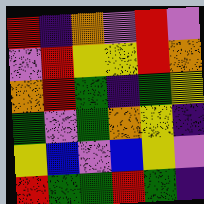[["red", "indigo", "orange", "violet", "red", "violet"], ["violet", "red", "yellow", "yellow", "red", "orange"], ["orange", "red", "green", "indigo", "green", "yellow"], ["green", "violet", "green", "orange", "yellow", "indigo"], ["yellow", "blue", "violet", "blue", "yellow", "violet"], ["red", "green", "green", "red", "green", "indigo"]]